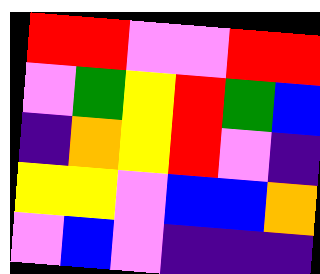[["red", "red", "violet", "violet", "red", "red"], ["violet", "green", "yellow", "red", "green", "blue"], ["indigo", "orange", "yellow", "red", "violet", "indigo"], ["yellow", "yellow", "violet", "blue", "blue", "orange"], ["violet", "blue", "violet", "indigo", "indigo", "indigo"]]